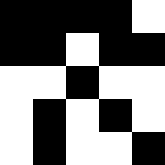[["black", "black", "black", "black", "white"], ["black", "black", "white", "black", "black"], ["white", "white", "black", "white", "white"], ["white", "black", "white", "black", "white"], ["white", "black", "white", "white", "black"]]